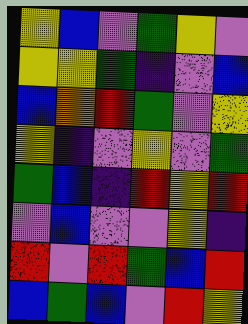[["yellow", "blue", "violet", "green", "yellow", "violet"], ["yellow", "yellow", "green", "indigo", "violet", "blue"], ["blue", "orange", "red", "green", "violet", "yellow"], ["yellow", "indigo", "violet", "yellow", "violet", "green"], ["green", "blue", "indigo", "red", "yellow", "red"], ["violet", "blue", "violet", "violet", "yellow", "indigo"], ["red", "violet", "red", "green", "blue", "red"], ["blue", "green", "blue", "violet", "red", "yellow"]]